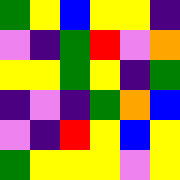[["green", "yellow", "blue", "yellow", "yellow", "indigo"], ["violet", "indigo", "green", "red", "violet", "orange"], ["yellow", "yellow", "green", "yellow", "indigo", "green"], ["indigo", "violet", "indigo", "green", "orange", "blue"], ["violet", "indigo", "red", "yellow", "blue", "yellow"], ["green", "yellow", "yellow", "yellow", "violet", "yellow"]]